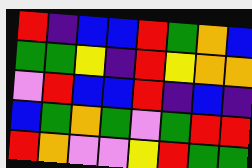[["red", "indigo", "blue", "blue", "red", "green", "orange", "blue"], ["green", "green", "yellow", "indigo", "red", "yellow", "orange", "orange"], ["violet", "red", "blue", "blue", "red", "indigo", "blue", "indigo"], ["blue", "green", "orange", "green", "violet", "green", "red", "red"], ["red", "orange", "violet", "violet", "yellow", "red", "green", "green"]]